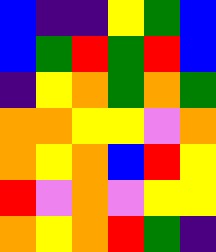[["blue", "indigo", "indigo", "yellow", "green", "blue"], ["blue", "green", "red", "green", "red", "blue"], ["indigo", "yellow", "orange", "green", "orange", "green"], ["orange", "orange", "yellow", "yellow", "violet", "orange"], ["orange", "yellow", "orange", "blue", "red", "yellow"], ["red", "violet", "orange", "violet", "yellow", "yellow"], ["orange", "yellow", "orange", "red", "green", "indigo"]]